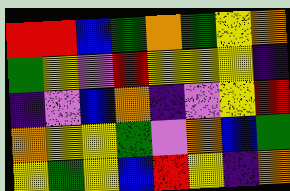[["red", "red", "blue", "green", "orange", "green", "yellow", "orange"], ["green", "yellow", "violet", "red", "yellow", "yellow", "yellow", "indigo"], ["indigo", "violet", "blue", "orange", "indigo", "violet", "yellow", "red"], ["orange", "yellow", "yellow", "green", "violet", "orange", "blue", "green"], ["yellow", "green", "yellow", "blue", "red", "yellow", "indigo", "orange"]]